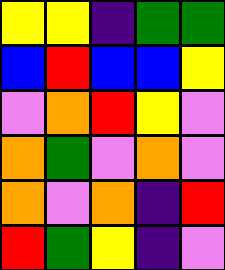[["yellow", "yellow", "indigo", "green", "green"], ["blue", "red", "blue", "blue", "yellow"], ["violet", "orange", "red", "yellow", "violet"], ["orange", "green", "violet", "orange", "violet"], ["orange", "violet", "orange", "indigo", "red"], ["red", "green", "yellow", "indigo", "violet"]]